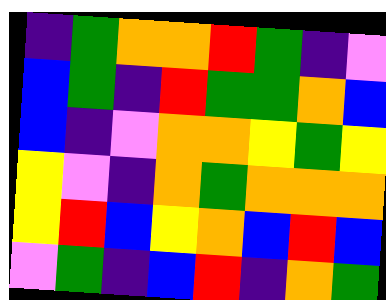[["indigo", "green", "orange", "orange", "red", "green", "indigo", "violet"], ["blue", "green", "indigo", "red", "green", "green", "orange", "blue"], ["blue", "indigo", "violet", "orange", "orange", "yellow", "green", "yellow"], ["yellow", "violet", "indigo", "orange", "green", "orange", "orange", "orange"], ["yellow", "red", "blue", "yellow", "orange", "blue", "red", "blue"], ["violet", "green", "indigo", "blue", "red", "indigo", "orange", "green"]]